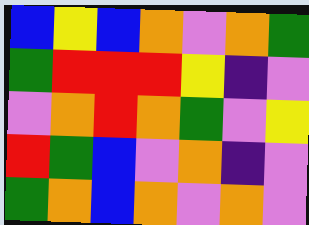[["blue", "yellow", "blue", "orange", "violet", "orange", "green"], ["green", "red", "red", "red", "yellow", "indigo", "violet"], ["violet", "orange", "red", "orange", "green", "violet", "yellow"], ["red", "green", "blue", "violet", "orange", "indigo", "violet"], ["green", "orange", "blue", "orange", "violet", "orange", "violet"]]